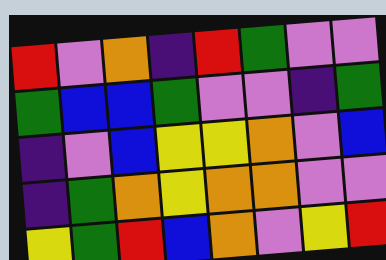[["red", "violet", "orange", "indigo", "red", "green", "violet", "violet"], ["green", "blue", "blue", "green", "violet", "violet", "indigo", "green"], ["indigo", "violet", "blue", "yellow", "yellow", "orange", "violet", "blue"], ["indigo", "green", "orange", "yellow", "orange", "orange", "violet", "violet"], ["yellow", "green", "red", "blue", "orange", "violet", "yellow", "red"]]